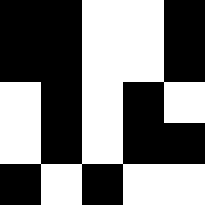[["black", "black", "white", "white", "black"], ["black", "black", "white", "white", "black"], ["white", "black", "white", "black", "white"], ["white", "black", "white", "black", "black"], ["black", "white", "black", "white", "white"]]